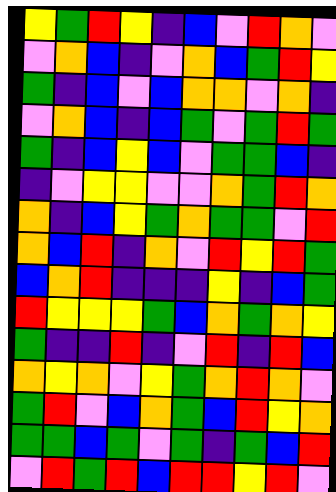[["yellow", "green", "red", "yellow", "indigo", "blue", "violet", "red", "orange", "violet"], ["violet", "orange", "blue", "indigo", "violet", "orange", "blue", "green", "red", "yellow"], ["green", "indigo", "blue", "violet", "blue", "orange", "orange", "violet", "orange", "indigo"], ["violet", "orange", "blue", "indigo", "blue", "green", "violet", "green", "red", "green"], ["green", "indigo", "blue", "yellow", "blue", "violet", "green", "green", "blue", "indigo"], ["indigo", "violet", "yellow", "yellow", "violet", "violet", "orange", "green", "red", "orange"], ["orange", "indigo", "blue", "yellow", "green", "orange", "green", "green", "violet", "red"], ["orange", "blue", "red", "indigo", "orange", "violet", "red", "yellow", "red", "green"], ["blue", "orange", "red", "indigo", "indigo", "indigo", "yellow", "indigo", "blue", "green"], ["red", "yellow", "yellow", "yellow", "green", "blue", "orange", "green", "orange", "yellow"], ["green", "indigo", "indigo", "red", "indigo", "violet", "red", "indigo", "red", "blue"], ["orange", "yellow", "orange", "violet", "yellow", "green", "orange", "red", "orange", "violet"], ["green", "red", "violet", "blue", "orange", "green", "blue", "red", "yellow", "orange"], ["green", "green", "blue", "green", "violet", "green", "indigo", "green", "blue", "red"], ["violet", "red", "green", "red", "blue", "red", "red", "yellow", "red", "violet"]]